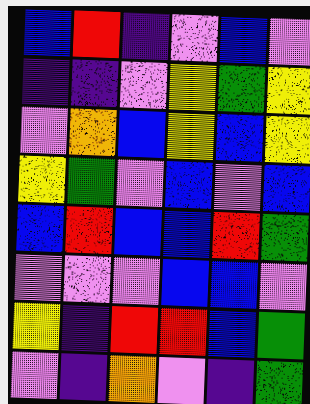[["blue", "red", "indigo", "violet", "blue", "violet"], ["indigo", "indigo", "violet", "yellow", "green", "yellow"], ["violet", "orange", "blue", "yellow", "blue", "yellow"], ["yellow", "green", "violet", "blue", "violet", "blue"], ["blue", "red", "blue", "blue", "red", "green"], ["violet", "violet", "violet", "blue", "blue", "violet"], ["yellow", "indigo", "red", "red", "blue", "green"], ["violet", "indigo", "orange", "violet", "indigo", "green"]]